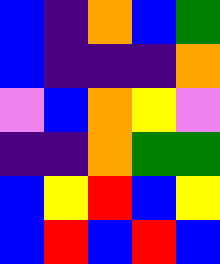[["blue", "indigo", "orange", "blue", "green"], ["blue", "indigo", "indigo", "indigo", "orange"], ["violet", "blue", "orange", "yellow", "violet"], ["indigo", "indigo", "orange", "green", "green"], ["blue", "yellow", "red", "blue", "yellow"], ["blue", "red", "blue", "red", "blue"]]